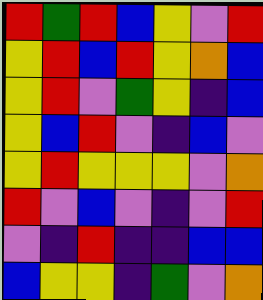[["red", "green", "red", "blue", "yellow", "violet", "red"], ["yellow", "red", "blue", "red", "yellow", "orange", "blue"], ["yellow", "red", "violet", "green", "yellow", "indigo", "blue"], ["yellow", "blue", "red", "violet", "indigo", "blue", "violet"], ["yellow", "red", "yellow", "yellow", "yellow", "violet", "orange"], ["red", "violet", "blue", "violet", "indigo", "violet", "red"], ["violet", "indigo", "red", "indigo", "indigo", "blue", "blue"], ["blue", "yellow", "yellow", "indigo", "green", "violet", "orange"]]